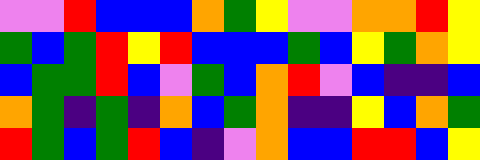[["violet", "violet", "red", "blue", "blue", "blue", "orange", "green", "yellow", "violet", "violet", "orange", "orange", "red", "yellow"], ["green", "blue", "green", "red", "yellow", "red", "blue", "blue", "blue", "green", "blue", "yellow", "green", "orange", "yellow"], ["blue", "green", "green", "red", "blue", "violet", "green", "blue", "orange", "red", "violet", "blue", "indigo", "indigo", "blue"], ["orange", "green", "indigo", "green", "indigo", "orange", "blue", "green", "orange", "indigo", "indigo", "yellow", "blue", "orange", "green"], ["red", "green", "blue", "green", "red", "blue", "indigo", "violet", "orange", "blue", "blue", "red", "red", "blue", "yellow"]]